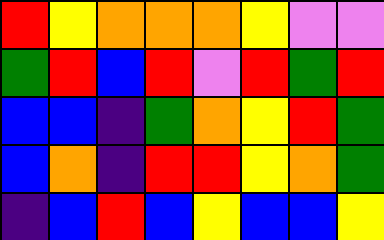[["red", "yellow", "orange", "orange", "orange", "yellow", "violet", "violet"], ["green", "red", "blue", "red", "violet", "red", "green", "red"], ["blue", "blue", "indigo", "green", "orange", "yellow", "red", "green"], ["blue", "orange", "indigo", "red", "red", "yellow", "orange", "green"], ["indigo", "blue", "red", "blue", "yellow", "blue", "blue", "yellow"]]